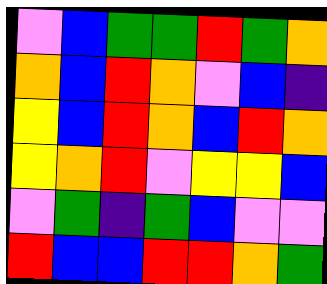[["violet", "blue", "green", "green", "red", "green", "orange"], ["orange", "blue", "red", "orange", "violet", "blue", "indigo"], ["yellow", "blue", "red", "orange", "blue", "red", "orange"], ["yellow", "orange", "red", "violet", "yellow", "yellow", "blue"], ["violet", "green", "indigo", "green", "blue", "violet", "violet"], ["red", "blue", "blue", "red", "red", "orange", "green"]]